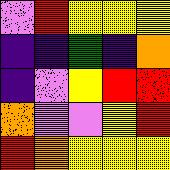[["violet", "red", "yellow", "yellow", "yellow"], ["indigo", "indigo", "green", "indigo", "orange"], ["indigo", "violet", "yellow", "red", "red"], ["orange", "violet", "violet", "yellow", "red"], ["red", "orange", "yellow", "yellow", "yellow"]]